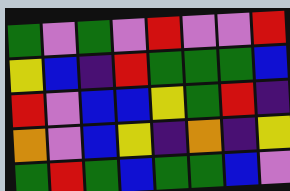[["green", "violet", "green", "violet", "red", "violet", "violet", "red"], ["yellow", "blue", "indigo", "red", "green", "green", "green", "blue"], ["red", "violet", "blue", "blue", "yellow", "green", "red", "indigo"], ["orange", "violet", "blue", "yellow", "indigo", "orange", "indigo", "yellow"], ["green", "red", "green", "blue", "green", "green", "blue", "violet"]]